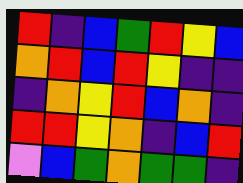[["red", "indigo", "blue", "green", "red", "yellow", "blue"], ["orange", "red", "blue", "red", "yellow", "indigo", "indigo"], ["indigo", "orange", "yellow", "red", "blue", "orange", "indigo"], ["red", "red", "yellow", "orange", "indigo", "blue", "red"], ["violet", "blue", "green", "orange", "green", "green", "indigo"]]